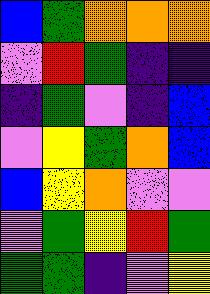[["blue", "green", "orange", "orange", "orange"], ["violet", "red", "green", "indigo", "indigo"], ["indigo", "green", "violet", "indigo", "blue"], ["violet", "yellow", "green", "orange", "blue"], ["blue", "yellow", "orange", "violet", "violet"], ["violet", "green", "yellow", "red", "green"], ["green", "green", "indigo", "violet", "yellow"]]